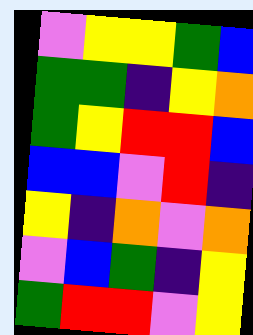[["violet", "yellow", "yellow", "green", "blue"], ["green", "green", "indigo", "yellow", "orange"], ["green", "yellow", "red", "red", "blue"], ["blue", "blue", "violet", "red", "indigo"], ["yellow", "indigo", "orange", "violet", "orange"], ["violet", "blue", "green", "indigo", "yellow"], ["green", "red", "red", "violet", "yellow"]]